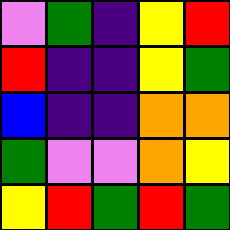[["violet", "green", "indigo", "yellow", "red"], ["red", "indigo", "indigo", "yellow", "green"], ["blue", "indigo", "indigo", "orange", "orange"], ["green", "violet", "violet", "orange", "yellow"], ["yellow", "red", "green", "red", "green"]]